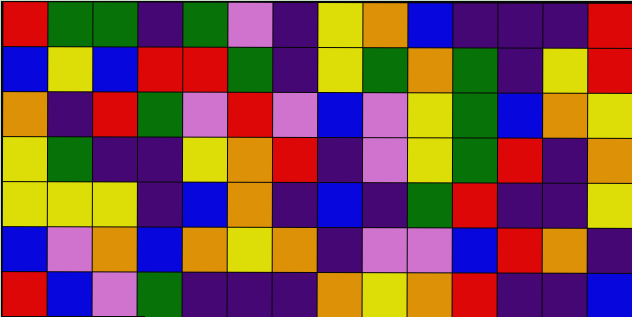[["red", "green", "green", "indigo", "green", "violet", "indigo", "yellow", "orange", "blue", "indigo", "indigo", "indigo", "red"], ["blue", "yellow", "blue", "red", "red", "green", "indigo", "yellow", "green", "orange", "green", "indigo", "yellow", "red"], ["orange", "indigo", "red", "green", "violet", "red", "violet", "blue", "violet", "yellow", "green", "blue", "orange", "yellow"], ["yellow", "green", "indigo", "indigo", "yellow", "orange", "red", "indigo", "violet", "yellow", "green", "red", "indigo", "orange"], ["yellow", "yellow", "yellow", "indigo", "blue", "orange", "indigo", "blue", "indigo", "green", "red", "indigo", "indigo", "yellow"], ["blue", "violet", "orange", "blue", "orange", "yellow", "orange", "indigo", "violet", "violet", "blue", "red", "orange", "indigo"], ["red", "blue", "violet", "green", "indigo", "indigo", "indigo", "orange", "yellow", "orange", "red", "indigo", "indigo", "blue"]]